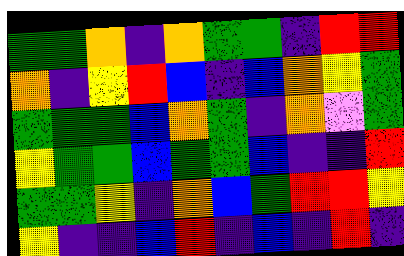[["green", "green", "orange", "indigo", "orange", "green", "green", "indigo", "red", "red"], ["orange", "indigo", "yellow", "red", "blue", "indigo", "blue", "orange", "yellow", "green"], ["green", "green", "green", "blue", "orange", "green", "indigo", "orange", "violet", "green"], ["yellow", "green", "green", "blue", "green", "green", "blue", "indigo", "indigo", "red"], ["green", "green", "yellow", "indigo", "orange", "blue", "green", "red", "red", "yellow"], ["yellow", "indigo", "indigo", "blue", "red", "indigo", "blue", "indigo", "red", "indigo"]]